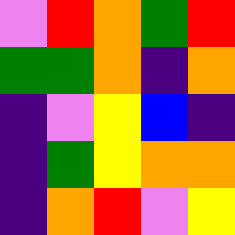[["violet", "red", "orange", "green", "red"], ["green", "green", "orange", "indigo", "orange"], ["indigo", "violet", "yellow", "blue", "indigo"], ["indigo", "green", "yellow", "orange", "orange"], ["indigo", "orange", "red", "violet", "yellow"]]